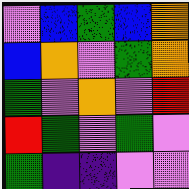[["violet", "blue", "green", "blue", "orange"], ["blue", "orange", "violet", "green", "orange"], ["green", "violet", "orange", "violet", "red"], ["red", "green", "violet", "green", "violet"], ["green", "indigo", "indigo", "violet", "violet"]]